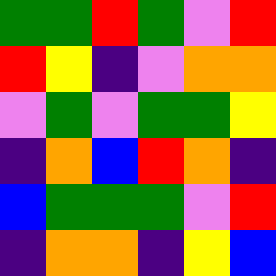[["green", "green", "red", "green", "violet", "red"], ["red", "yellow", "indigo", "violet", "orange", "orange"], ["violet", "green", "violet", "green", "green", "yellow"], ["indigo", "orange", "blue", "red", "orange", "indigo"], ["blue", "green", "green", "green", "violet", "red"], ["indigo", "orange", "orange", "indigo", "yellow", "blue"]]